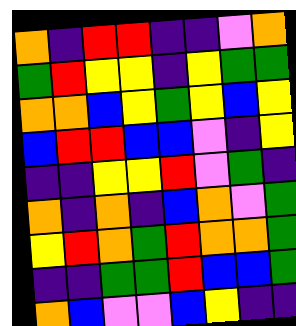[["orange", "indigo", "red", "red", "indigo", "indigo", "violet", "orange"], ["green", "red", "yellow", "yellow", "indigo", "yellow", "green", "green"], ["orange", "orange", "blue", "yellow", "green", "yellow", "blue", "yellow"], ["blue", "red", "red", "blue", "blue", "violet", "indigo", "yellow"], ["indigo", "indigo", "yellow", "yellow", "red", "violet", "green", "indigo"], ["orange", "indigo", "orange", "indigo", "blue", "orange", "violet", "green"], ["yellow", "red", "orange", "green", "red", "orange", "orange", "green"], ["indigo", "indigo", "green", "green", "red", "blue", "blue", "green"], ["orange", "blue", "violet", "violet", "blue", "yellow", "indigo", "indigo"]]